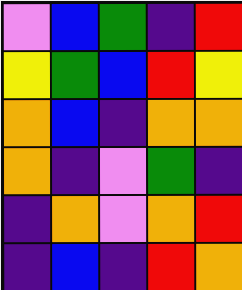[["violet", "blue", "green", "indigo", "red"], ["yellow", "green", "blue", "red", "yellow"], ["orange", "blue", "indigo", "orange", "orange"], ["orange", "indigo", "violet", "green", "indigo"], ["indigo", "orange", "violet", "orange", "red"], ["indigo", "blue", "indigo", "red", "orange"]]